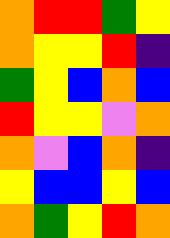[["orange", "red", "red", "green", "yellow"], ["orange", "yellow", "yellow", "red", "indigo"], ["green", "yellow", "blue", "orange", "blue"], ["red", "yellow", "yellow", "violet", "orange"], ["orange", "violet", "blue", "orange", "indigo"], ["yellow", "blue", "blue", "yellow", "blue"], ["orange", "green", "yellow", "red", "orange"]]